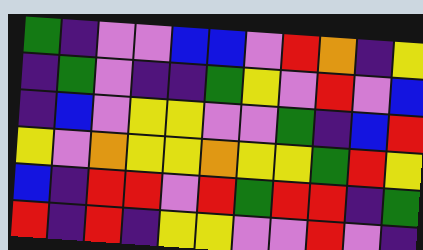[["green", "indigo", "violet", "violet", "blue", "blue", "violet", "red", "orange", "indigo", "yellow"], ["indigo", "green", "violet", "indigo", "indigo", "green", "yellow", "violet", "red", "violet", "blue"], ["indigo", "blue", "violet", "yellow", "yellow", "violet", "violet", "green", "indigo", "blue", "red"], ["yellow", "violet", "orange", "yellow", "yellow", "orange", "yellow", "yellow", "green", "red", "yellow"], ["blue", "indigo", "red", "red", "violet", "red", "green", "red", "red", "indigo", "green"], ["red", "indigo", "red", "indigo", "yellow", "yellow", "violet", "violet", "red", "violet", "indigo"]]